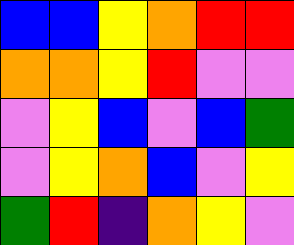[["blue", "blue", "yellow", "orange", "red", "red"], ["orange", "orange", "yellow", "red", "violet", "violet"], ["violet", "yellow", "blue", "violet", "blue", "green"], ["violet", "yellow", "orange", "blue", "violet", "yellow"], ["green", "red", "indigo", "orange", "yellow", "violet"]]